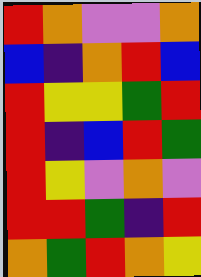[["red", "orange", "violet", "violet", "orange"], ["blue", "indigo", "orange", "red", "blue"], ["red", "yellow", "yellow", "green", "red"], ["red", "indigo", "blue", "red", "green"], ["red", "yellow", "violet", "orange", "violet"], ["red", "red", "green", "indigo", "red"], ["orange", "green", "red", "orange", "yellow"]]